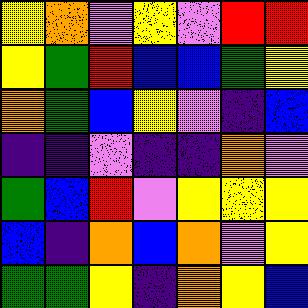[["yellow", "orange", "violet", "yellow", "violet", "red", "red"], ["yellow", "green", "red", "blue", "blue", "green", "yellow"], ["orange", "green", "blue", "yellow", "violet", "indigo", "blue"], ["indigo", "indigo", "violet", "indigo", "indigo", "orange", "violet"], ["green", "blue", "red", "violet", "yellow", "yellow", "yellow"], ["blue", "indigo", "orange", "blue", "orange", "violet", "yellow"], ["green", "green", "yellow", "indigo", "orange", "yellow", "blue"]]